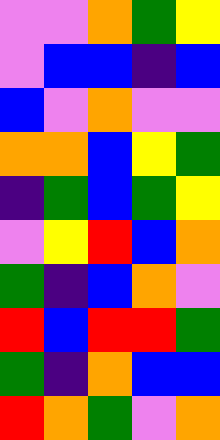[["violet", "violet", "orange", "green", "yellow"], ["violet", "blue", "blue", "indigo", "blue"], ["blue", "violet", "orange", "violet", "violet"], ["orange", "orange", "blue", "yellow", "green"], ["indigo", "green", "blue", "green", "yellow"], ["violet", "yellow", "red", "blue", "orange"], ["green", "indigo", "blue", "orange", "violet"], ["red", "blue", "red", "red", "green"], ["green", "indigo", "orange", "blue", "blue"], ["red", "orange", "green", "violet", "orange"]]